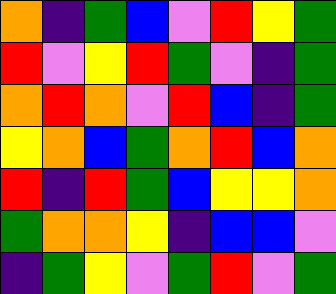[["orange", "indigo", "green", "blue", "violet", "red", "yellow", "green"], ["red", "violet", "yellow", "red", "green", "violet", "indigo", "green"], ["orange", "red", "orange", "violet", "red", "blue", "indigo", "green"], ["yellow", "orange", "blue", "green", "orange", "red", "blue", "orange"], ["red", "indigo", "red", "green", "blue", "yellow", "yellow", "orange"], ["green", "orange", "orange", "yellow", "indigo", "blue", "blue", "violet"], ["indigo", "green", "yellow", "violet", "green", "red", "violet", "green"]]